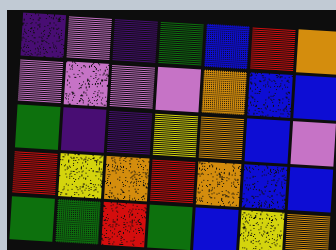[["indigo", "violet", "indigo", "green", "blue", "red", "orange"], ["violet", "violet", "violet", "violet", "orange", "blue", "blue"], ["green", "indigo", "indigo", "yellow", "orange", "blue", "violet"], ["red", "yellow", "orange", "red", "orange", "blue", "blue"], ["green", "green", "red", "green", "blue", "yellow", "orange"]]